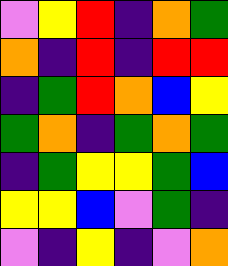[["violet", "yellow", "red", "indigo", "orange", "green"], ["orange", "indigo", "red", "indigo", "red", "red"], ["indigo", "green", "red", "orange", "blue", "yellow"], ["green", "orange", "indigo", "green", "orange", "green"], ["indigo", "green", "yellow", "yellow", "green", "blue"], ["yellow", "yellow", "blue", "violet", "green", "indigo"], ["violet", "indigo", "yellow", "indigo", "violet", "orange"]]